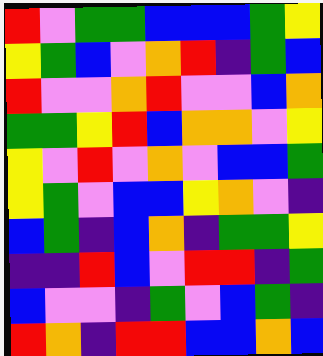[["red", "violet", "green", "green", "blue", "blue", "blue", "green", "yellow"], ["yellow", "green", "blue", "violet", "orange", "red", "indigo", "green", "blue"], ["red", "violet", "violet", "orange", "red", "violet", "violet", "blue", "orange"], ["green", "green", "yellow", "red", "blue", "orange", "orange", "violet", "yellow"], ["yellow", "violet", "red", "violet", "orange", "violet", "blue", "blue", "green"], ["yellow", "green", "violet", "blue", "blue", "yellow", "orange", "violet", "indigo"], ["blue", "green", "indigo", "blue", "orange", "indigo", "green", "green", "yellow"], ["indigo", "indigo", "red", "blue", "violet", "red", "red", "indigo", "green"], ["blue", "violet", "violet", "indigo", "green", "violet", "blue", "green", "indigo"], ["red", "orange", "indigo", "red", "red", "blue", "blue", "orange", "blue"]]